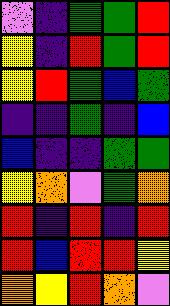[["violet", "indigo", "green", "green", "red"], ["yellow", "indigo", "red", "green", "red"], ["yellow", "red", "green", "blue", "green"], ["indigo", "indigo", "green", "indigo", "blue"], ["blue", "indigo", "indigo", "green", "green"], ["yellow", "orange", "violet", "green", "orange"], ["red", "indigo", "red", "indigo", "red"], ["red", "blue", "red", "red", "yellow"], ["orange", "yellow", "red", "orange", "violet"]]